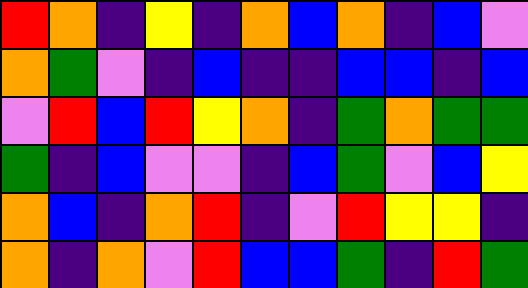[["red", "orange", "indigo", "yellow", "indigo", "orange", "blue", "orange", "indigo", "blue", "violet"], ["orange", "green", "violet", "indigo", "blue", "indigo", "indigo", "blue", "blue", "indigo", "blue"], ["violet", "red", "blue", "red", "yellow", "orange", "indigo", "green", "orange", "green", "green"], ["green", "indigo", "blue", "violet", "violet", "indigo", "blue", "green", "violet", "blue", "yellow"], ["orange", "blue", "indigo", "orange", "red", "indigo", "violet", "red", "yellow", "yellow", "indigo"], ["orange", "indigo", "orange", "violet", "red", "blue", "blue", "green", "indigo", "red", "green"]]